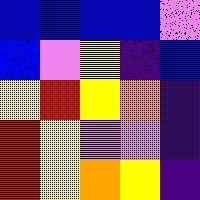[["blue", "blue", "blue", "blue", "violet"], ["blue", "violet", "yellow", "indigo", "blue"], ["yellow", "red", "yellow", "orange", "indigo"], ["red", "yellow", "violet", "violet", "indigo"], ["red", "yellow", "orange", "yellow", "indigo"]]